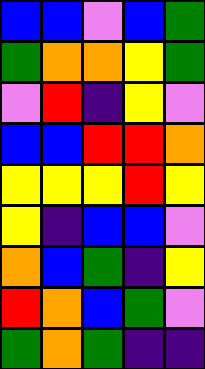[["blue", "blue", "violet", "blue", "green"], ["green", "orange", "orange", "yellow", "green"], ["violet", "red", "indigo", "yellow", "violet"], ["blue", "blue", "red", "red", "orange"], ["yellow", "yellow", "yellow", "red", "yellow"], ["yellow", "indigo", "blue", "blue", "violet"], ["orange", "blue", "green", "indigo", "yellow"], ["red", "orange", "blue", "green", "violet"], ["green", "orange", "green", "indigo", "indigo"]]